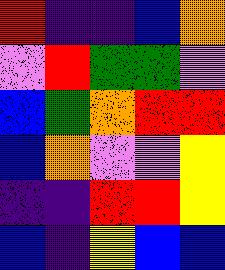[["red", "indigo", "indigo", "blue", "orange"], ["violet", "red", "green", "green", "violet"], ["blue", "green", "orange", "red", "red"], ["blue", "orange", "violet", "violet", "yellow"], ["indigo", "indigo", "red", "red", "yellow"], ["blue", "indigo", "yellow", "blue", "blue"]]